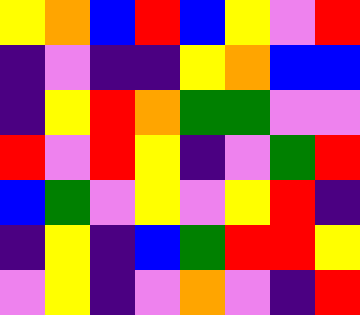[["yellow", "orange", "blue", "red", "blue", "yellow", "violet", "red"], ["indigo", "violet", "indigo", "indigo", "yellow", "orange", "blue", "blue"], ["indigo", "yellow", "red", "orange", "green", "green", "violet", "violet"], ["red", "violet", "red", "yellow", "indigo", "violet", "green", "red"], ["blue", "green", "violet", "yellow", "violet", "yellow", "red", "indigo"], ["indigo", "yellow", "indigo", "blue", "green", "red", "red", "yellow"], ["violet", "yellow", "indigo", "violet", "orange", "violet", "indigo", "red"]]